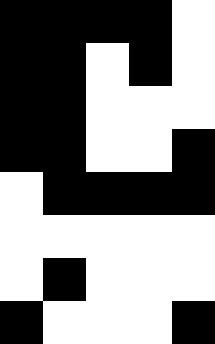[["black", "black", "black", "black", "white"], ["black", "black", "white", "black", "white"], ["black", "black", "white", "white", "white"], ["black", "black", "white", "white", "black"], ["white", "black", "black", "black", "black"], ["white", "white", "white", "white", "white"], ["white", "black", "white", "white", "white"], ["black", "white", "white", "white", "black"]]